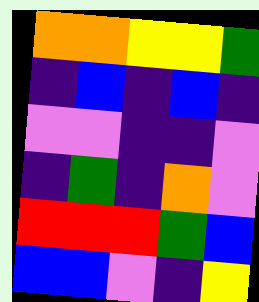[["orange", "orange", "yellow", "yellow", "green"], ["indigo", "blue", "indigo", "blue", "indigo"], ["violet", "violet", "indigo", "indigo", "violet"], ["indigo", "green", "indigo", "orange", "violet"], ["red", "red", "red", "green", "blue"], ["blue", "blue", "violet", "indigo", "yellow"]]